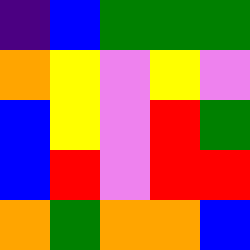[["indigo", "blue", "green", "green", "green"], ["orange", "yellow", "violet", "yellow", "violet"], ["blue", "yellow", "violet", "red", "green"], ["blue", "red", "violet", "red", "red"], ["orange", "green", "orange", "orange", "blue"]]